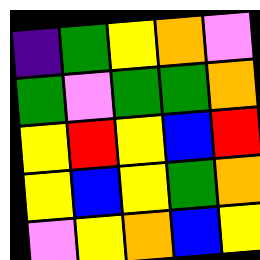[["indigo", "green", "yellow", "orange", "violet"], ["green", "violet", "green", "green", "orange"], ["yellow", "red", "yellow", "blue", "red"], ["yellow", "blue", "yellow", "green", "orange"], ["violet", "yellow", "orange", "blue", "yellow"]]